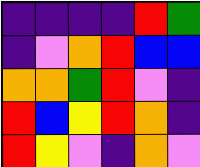[["indigo", "indigo", "indigo", "indigo", "red", "green"], ["indigo", "violet", "orange", "red", "blue", "blue"], ["orange", "orange", "green", "red", "violet", "indigo"], ["red", "blue", "yellow", "red", "orange", "indigo"], ["red", "yellow", "violet", "indigo", "orange", "violet"]]